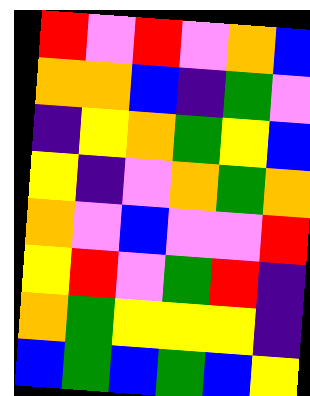[["red", "violet", "red", "violet", "orange", "blue"], ["orange", "orange", "blue", "indigo", "green", "violet"], ["indigo", "yellow", "orange", "green", "yellow", "blue"], ["yellow", "indigo", "violet", "orange", "green", "orange"], ["orange", "violet", "blue", "violet", "violet", "red"], ["yellow", "red", "violet", "green", "red", "indigo"], ["orange", "green", "yellow", "yellow", "yellow", "indigo"], ["blue", "green", "blue", "green", "blue", "yellow"]]